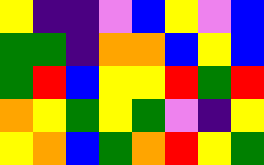[["yellow", "indigo", "indigo", "violet", "blue", "yellow", "violet", "blue"], ["green", "green", "indigo", "orange", "orange", "blue", "yellow", "blue"], ["green", "red", "blue", "yellow", "yellow", "red", "green", "red"], ["orange", "yellow", "green", "yellow", "green", "violet", "indigo", "yellow"], ["yellow", "orange", "blue", "green", "orange", "red", "yellow", "green"]]